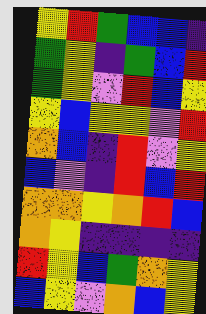[["yellow", "red", "green", "blue", "blue", "indigo"], ["green", "yellow", "indigo", "green", "blue", "red"], ["green", "yellow", "violet", "red", "blue", "yellow"], ["yellow", "blue", "yellow", "yellow", "violet", "red"], ["orange", "blue", "indigo", "red", "violet", "yellow"], ["blue", "violet", "indigo", "red", "blue", "red"], ["orange", "orange", "yellow", "orange", "red", "blue"], ["orange", "yellow", "indigo", "indigo", "indigo", "indigo"], ["red", "yellow", "blue", "green", "orange", "yellow"], ["blue", "yellow", "violet", "orange", "blue", "yellow"]]